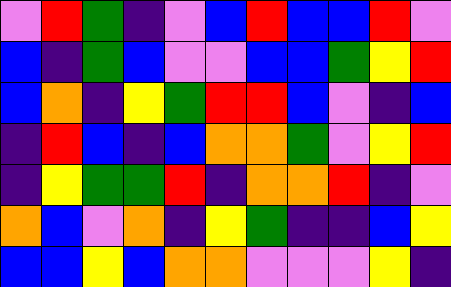[["violet", "red", "green", "indigo", "violet", "blue", "red", "blue", "blue", "red", "violet"], ["blue", "indigo", "green", "blue", "violet", "violet", "blue", "blue", "green", "yellow", "red"], ["blue", "orange", "indigo", "yellow", "green", "red", "red", "blue", "violet", "indigo", "blue"], ["indigo", "red", "blue", "indigo", "blue", "orange", "orange", "green", "violet", "yellow", "red"], ["indigo", "yellow", "green", "green", "red", "indigo", "orange", "orange", "red", "indigo", "violet"], ["orange", "blue", "violet", "orange", "indigo", "yellow", "green", "indigo", "indigo", "blue", "yellow"], ["blue", "blue", "yellow", "blue", "orange", "orange", "violet", "violet", "violet", "yellow", "indigo"]]